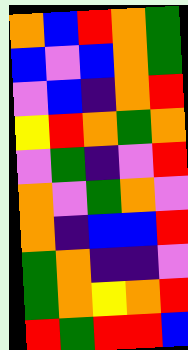[["orange", "blue", "red", "orange", "green"], ["blue", "violet", "blue", "orange", "green"], ["violet", "blue", "indigo", "orange", "red"], ["yellow", "red", "orange", "green", "orange"], ["violet", "green", "indigo", "violet", "red"], ["orange", "violet", "green", "orange", "violet"], ["orange", "indigo", "blue", "blue", "red"], ["green", "orange", "indigo", "indigo", "violet"], ["green", "orange", "yellow", "orange", "red"], ["red", "green", "red", "red", "blue"]]